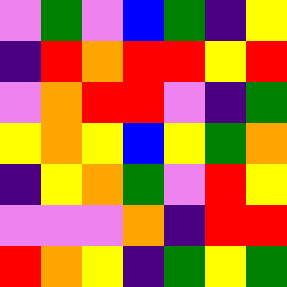[["violet", "green", "violet", "blue", "green", "indigo", "yellow"], ["indigo", "red", "orange", "red", "red", "yellow", "red"], ["violet", "orange", "red", "red", "violet", "indigo", "green"], ["yellow", "orange", "yellow", "blue", "yellow", "green", "orange"], ["indigo", "yellow", "orange", "green", "violet", "red", "yellow"], ["violet", "violet", "violet", "orange", "indigo", "red", "red"], ["red", "orange", "yellow", "indigo", "green", "yellow", "green"]]